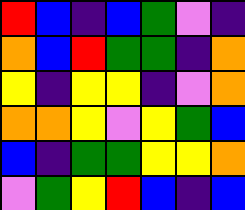[["red", "blue", "indigo", "blue", "green", "violet", "indigo"], ["orange", "blue", "red", "green", "green", "indigo", "orange"], ["yellow", "indigo", "yellow", "yellow", "indigo", "violet", "orange"], ["orange", "orange", "yellow", "violet", "yellow", "green", "blue"], ["blue", "indigo", "green", "green", "yellow", "yellow", "orange"], ["violet", "green", "yellow", "red", "blue", "indigo", "blue"]]